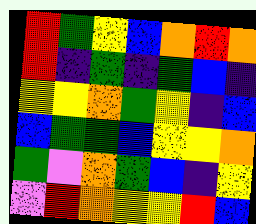[["red", "green", "yellow", "blue", "orange", "red", "orange"], ["red", "indigo", "green", "indigo", "green", "blue", "indigo"], ["yellow", "yellow", "orange", "green", "yellow", "indigo", "blue"], ["blue", "green", "green", "blue", "yellow", "yellow", "orange"], ["green", "violet", "orange", "green", "blue", "indigo", "yellow"], ["violet", "red", "orange", "yellow", "yellow", "red", "blue"]]